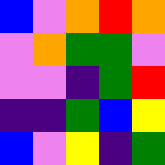[["blue", "violet", "orange", "red", "orange"], ["violet", "orange", "green", "green", "violet"], ["violet", "violet", "indigo", "green", "red"], ["indigo", "indigo", "green", "blue", "yellow"], ["blue", "violet", "yellow", "indigo", "green"]]